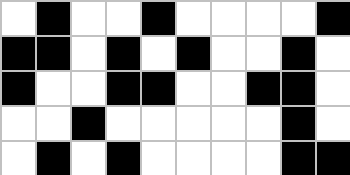[["white", "black", "white", "white", "black", "white", "white", "white", "white", "black"], ["black", "black", "white", "black", "white", "black", "white", "white", "black", "white"], ["black", "white", "white", "black", "black", "white", "white", "black", "black", "white"], ["white", "white", "black", "white", "white", "white", "white", "white", "black", "white"], ["white", "black", "white", "black", "white", "white", "white", "white", "black", "black"]]